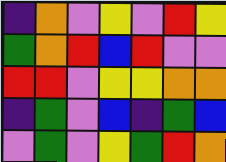[["indigo", "orange", "violet", "yellow", "violet", "red", "yellow"], ["green", "orange", "red", "blue", "red", "violet", "violet"], ["red", "red", "violet", "yellow", "yellow", "orange", "orange"], ["indigo", "green", "violet", "blue", "indigo", "green", "blue"], ["violet", "green", "violet", "yellow", "green", "red", "orange"]]